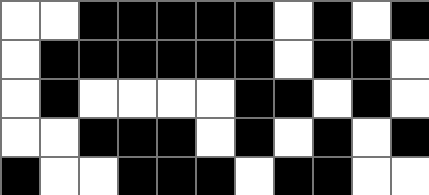[["white", "white", "black", "black", "black", "black", "black", "white", "black", "white", "black"], ["white", "black", "black", "black", "black", "black", "black", "white", "black", "black", "white"], ["white", "black", "white", "white", "white", "white", "black", "black", "white", "black", "white"], ["white", "white", "black", "black", "black", "white", "black", "white", "black", "white", "black"], ["black", "white", "white", "black", "black", "black", "white", "black", "black", "white", "white"]]